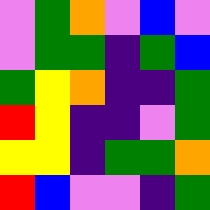[["violet", "green", "orange", "violet", "blue", "violet"], ["violet", "green", "green", "indigo", "green", "blue"], ["green", "yellow", "orange", "indigo", "indigo", "green"], ["red", "yellow", "indigo", "indigo", "violet", "green"], ["yellow", "yellow", "indigo", "green", "green", "orange"], ["red", "blue", "violet", "violet", "indigo", "green"]]